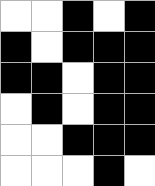[["white", "white", "black", "white", "black"], ["black", "white", "black", "black", "black"], ["black", "black", "white", "black", "black"], ["white", "black", "white", "black", "black"], ["white", "white", "black", "black", "black"], ["white", "white", "white", "black", "white"]]